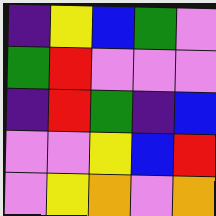[["indigo", "yellow", "blue", "green", "violet"], ["green", "red", "violet", "violet", "violet"], ["indigo", "red", "green", "indigo", "blue"], ["violet", "violet", "yellow", "blue", "red"], ["violet", "yellow", "orange", "violet", "orange"]]